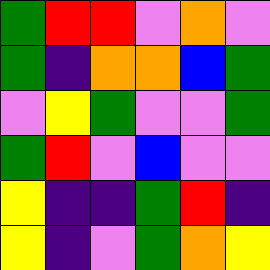[["green", "red", "red", "violet", "orange", "violet"], ["green", "indigo", "orange", "orange", "blue", "green"], ["violet", "yellow", "green", "violet", "violet", "green"], ["green", "red", "violet", "blue", "violet", "violet"], ["yellow", "indigo", "indigo", "green", "red", "indigo"], ["yellow", "indigo", "violet", "green", "orange", "yellow"]]